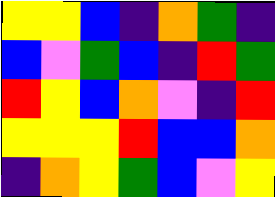[["yellow", "yellow", "blue", "indigo", "orange", "green", "indigo"], ["blue", "violet", "green", "blue", "indigo", "red", "green"], ["red", "yellow", "blue", "orange", "violet", "indigo", "red"], ["yellow", "yellow", "yellow", "red", "blue", "blue", "orange"], ["indigo", "orange", "yellow", "green", "blue", "violet", "yellow"]]